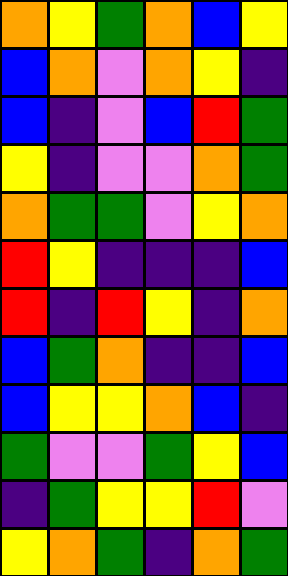[["orange", "yellow", "green", "orange", "blue", "yellow"], ["blue", "orange", "violet", "orange", "yellow", "indigo"], ["blue", "indigo", "violet", "blue", "red", "green"], ["yellow", "indigo", "violet", "violet", "orange", "green"], ["orange", "green", "green", "violet", "yellow", "orange"], ["red", "yellow", "indigo", "indigo", "indigo", "blue"], ["red", "indigo", "red", "yellow", "indigo", "orange"], ["blue", "green", "orange", "indigo", "indigo", "blue"], ["blue", "yellow", "yellow", "orange", "blue", "indigo"], ["green", "violet", "violet", "green", "yellow", "blue"], ["indigo", "green", "yellow", "yellow", "red", "violet"], ["yellow", "orange", "green", "indigo", "orange", "green"]]